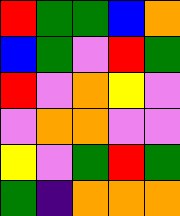[["red", "green", "green", "blue", "orange"], ["blue", "green", "violet", "red", "green"], ["red", "violet", "orange", "yellow", "violet"], ["violet", "orange", "orange", "violet", "violet"], ["yellow", "violet", "green", "red", "green"], ["green", "indigo", "orange", "orange", "orange"]]